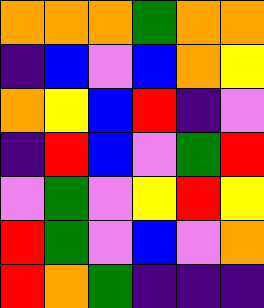[["orange", "orange", "orange", "green", "orange", "orange"], ["indigo", "blue", "violet", "blue", "orange", "yellow"], ["orange", "yellow", "blue", "red", "indigo", "violet"], ["indigo", "red", "blue", "violet", "green", "red"], ["violet", "green", "violet", "yellow", "red", "yellow"], ["red", "green", "violet", "blue", "violet", "orange"], ["red", "orange", "green", "indigo", "indigo", "indigo"]]